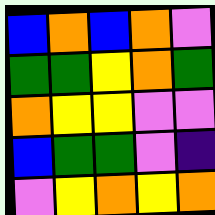[["blue", "orange", "blue", "orange", "violet"], ["green", "green", "yellow", "orange", "green"], ["orange", "yellow", "yellow", "violet", "violet"], ["blue", "green", "green", "violet", "indigo"], ["violet", "yellow", "orange", "yellow", "orange"]]